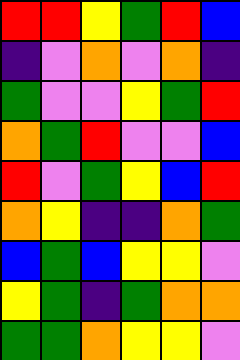[["red", "red", "yellow", "green", "red", "blue"], ["indigo", "violet", "orange", "violet", "orange", "indigo"], ["green", "violet", "violet", "yellow", "green", "red"], ["orange", "green", "red", "violet", "violet", "blue"], ["red", "violet", "green", "yellow", "blue", "red"], ["orange", "yellow", "indigo", "indigo", "orange", "green"], ["blue", "green", "blue", "yellow", "yellow", "violet"], ["yellow", "green", "indigo", "green", "orange", "orange"], ["green", "green", "orange", "yellow", "yellow", "violet"]]